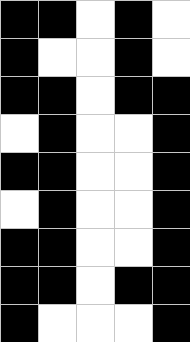[["black", "black", "white", "black", "white"], ["black", "white", "white", "black", "white"], ["black", "black", "white", "black", "black"], ["white", "black", "white", "white", "black"], ["black", "black", "white", "white", "black"], ["white", "black", "white", "white", "black"], ["black", "black", "white", "white", "black"], ["black", "black", "white", "black", "black"], ["black", "white", "white", "white", "black"]]